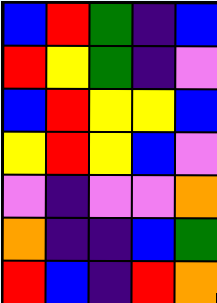[["blue", "red", "green", "indigo", "blue"], ["red", "yellow", "green", "indigo", "violet"], ["blue", "red", "yellow", "yellow", "blue"], ["yellow", "red", "yellow", "blue", "violet"], ["violet", "indigo", "violet", "violet", "orange"], ["orange", "indigo", "indigo", "blue", "green"], ["red", "blue", "indigo", "red", "orange"]]